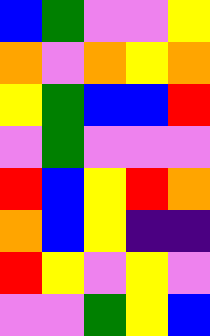[["blue", "green", "violet", "violet", "yellow"], ["orange", "violet", "orange", "yellow", "orange"], ["yellow", "green", "blue", "blue", "red"], ["violet", "green", "violet", "violet", "violet"], ["red", "blue", "yellow", "red", "orange"], ["orange", "blue", "yellow", "indigo", "indigo"], ["red", "yellow", "violet", "yellow", "violet"], ["violet", "violet", "green", "yellow", "blue"]]